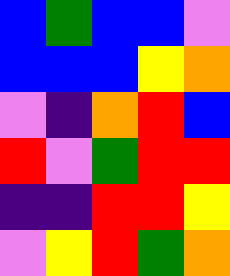[["blue", "green", "blue", "blue", "violet"], ["blue", "blue", "blue", "yellow", "orange"], ["violet", "indigo", "orange", "red", "blue"], ["red", "violet", "green", "red", "red"], ["indigo", "indigo", "red", "red", "yellow"], ["violet", "yellow", "red", "green", "orange"]]